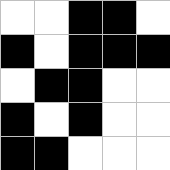[["white", "white", "black", "black", "white"], ["black", "white", "black", "black", "black"], ["white", "black", "black", "white", "white"], ["black", "white", "black", "white", "white"], ["black", "black", "white", "white", "white"]]